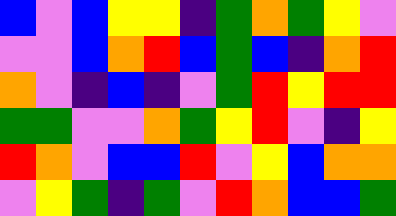[["blue", "violet", "blue", "yellow", "yellow", "indigo", "green", "orange", "green", "yellow", "violet"], ["violet", "violet", "blue", "orange", "red", "blue", "green", "blue", "indigo", "orange", "red"], ["orange", "violet", "indigo", "blue", "indigo", "violet", "green", "red", "yellow", "red", "red"], ["green", "green", "violet", "violet", "orange", "green", "yellow", "red", "violet", "indigo", "yellow"], ["red", "orange", "violet", "blue", "blue", "red", "violet", "yellow", "blue", "orange", "orange"], ["violet", "yellow", "green", "indigo", "green", "violet", "red", "orange", "blue", "blue", "green"]]